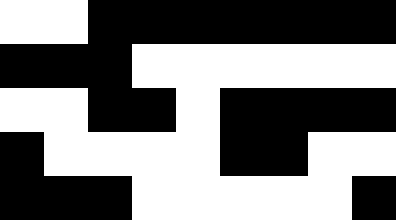[["white", "white", "black", "black", "black", "black", "black", "black", "black"], ["black", "black", "black", "white", "white", "white", "white", "white", "white"], ["white", "white", "black", "black", "white", "black", "black", "black", "black"], ["black", "white", "white", "white", "white", "black", "black", "white", "white"], ["black", "black", "black", "white", "white", "white", "white", "white", "black"]]